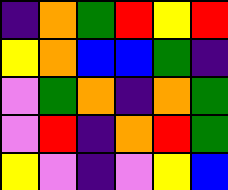[["indigo", "orange", "green", "red", "yellow", "red"], ["yellow", "orange", "blue", "blue", "green", "indigo"], ["violet", "green", "orange", "indigo", "orange", "green"], ["violet", "red", "indigo", "orange", "red", "green"], ["yellow", "violet", "indigo", "violet", "yellow", "blue"]]